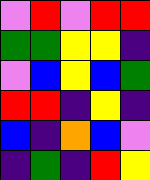[["violet", "red", "violet", "red", "red"], ["green", "green", "yellow", "yellow", "indigo"], ["violet", "blue", "yellow", "blue", "green"], ["red", "red", "indigo", "yellow", "indigo"], ["blue", "indigo", "orange", "blue", "violet"], ["indigo", "green", "indigo", "red", "yellow"]]